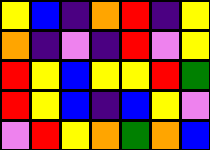[["yellow", "blue", "indigo", "orange", "red", "indigo", "yellow"], ["orange", "indigo", "violet", "indigo", "red", "violet", "yellow"], ["red", "yellow", "blue", "yellow", "yellow", "red", "green"], ["red", "yellow", "blue", "indigo", "blue", "yellow", "violet"], ["violet", "red", "yellow", "orange", "green", "orange", "blue"]]